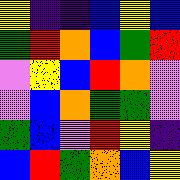[["yellow", "indigo", "indigo", "blue", "yellow", "blue"], ["green", "red", "orange", "blue", "green", "red"], ["violet", "yellow", "blue", "red", "orange", "violet"], ["violet", "blue", "orange", "green", "green", "violet"], ["green", "blue", "violet", "red", "yellow", "indigo"], ["blue", "red", "green", "orange", "blue", "yellow"]]